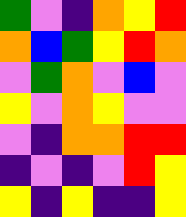[["green", "violet", "indigo", "orange", "yellow", "red"], ["orange", "blue", "green", "yellow", "red", "orange"], ["violet", "green", "orange", "violet", "blue", "violet"], ["yellow", "violet", "orange", "yellow", "violet", "violet"], ["violet", "indigo", "orange", "orange", "red", "red"], ["indigo", "violet", "indigo", "violet", "red", "yellow"], ["yellow", "indigo", "yellow", "indigo", "indigo", "yellow"]]